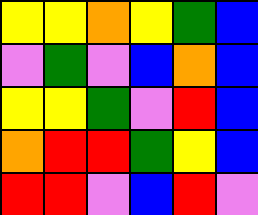[["yellow", "yellow", "orange", "yellow", "green", "blue"], ["violet", "green", "violet", "blue", "orange", "blue"], ["yellow", "yellow", "green", "violet", "red", "blue"], ["orange", "red", "red", "green", "yellow", "blue"], ["red", "red", "violet", "blue", "red", "violet"]]